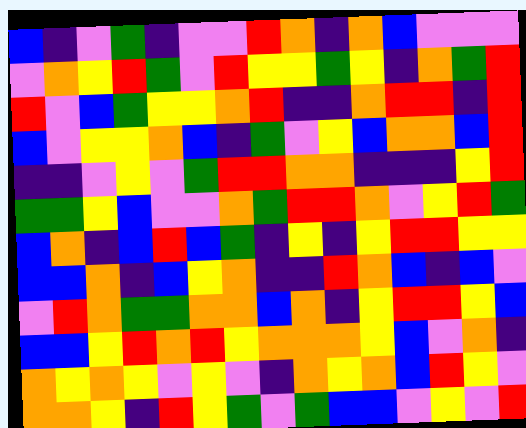[["blue", "indigo", "violet", "green", "indigo", "violet", "violet", "red", "orange", "indigo", "orange", "blue", "violet", "violet", "violet"], ["violet", "orange", "yellow", "red", "green", "violet", "red", "yellow", "yellow", "green", "yellow", "indigo", "orange", "green", "red"], ["red", "violet", "blue", "green", "yellow", "yellow", "orange", "red", "indigo", "indigo", "orange", "red", "red", "indigo", "red"], ["blue", "violet", "yellow", "yellow", "orange", "blue", "indigo", "green", "violet", "yellow", "blue", "orange", "orange", "blue", "red"], ["indigo", "indigo", "violet", "yellow", "violet", "green", "red", "red", "orange", "orange", "indigo", "indigo", "indigo", "yellow", "red"], ["green", "green", "yellow", "blue", "violet", "violet", "orange", "green", "red", "red", "orange", "violet", "yellow", "red", "green"], ["blue", "orange", "indigo", "blue", "red", "blue", "green", "indigo", "yellow", "indigo", "yellow", "red", "red", "yellow", "yellow"], ["blue", "blue", "orange", "indigo", "blue", "yellow", "orange", "indigo", "indigo", "red", "orange", "blue", "indigo", "blue", "violet"], ["violet", "red", "orange", "green", "green", "orange", "orange", "blue", "orange", "indigo", "yellow", "red", "red", "yellow", "blue"], ["blue", "blue", "yellow", "red", "orange", "red", "yellow", "orange", "orange", "orange", "yellow", "blue", "violet", "orange", "indigo"], ["orange", "yellow", "orange", "yellow", "violet", "yellow", "violet", "indigo", "orange", "yellow", "orange", "blue", "red", "yellow", "violet"], ["orange", "orange", "yellow", "indigo", "red", "yellow", "green", "violet", "green", "blue", "blue", "violet", "yellow", "violet", "red"]]